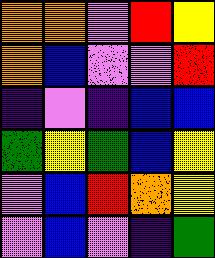[["orange", "orange", "violet", "red", "yellow"], ["orange", "blue", "violet", "violet", "red"], ["indigo", "violet", "indigo", "blue", "blue"], ["green", "yellow", "green", "blue", "yellow"], ["violet", "blue", "red", "orange", "yellow"], ["violet", "blue", "violet", "indigo", "green"]]